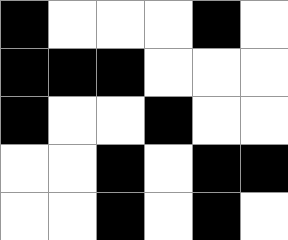[["black", "white", "white", "white", "black", "white"], ["black", "black", "black", "white", "white", "white"], ["black", "white", "white", "black", "white", "white"], ["white", "white", "black", "white", "black", "black"], ["white", "white", "black", "white", "black", "white"]]